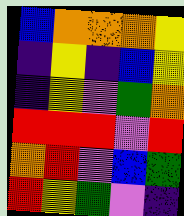[["blue", "orange", "orange", "orange", "yellow"], ["indigo", "yellow", "indigo", "blue", "yellow"], ["indigo", "yellow", "violet", "green", "orange"], ["red", "red", "red", "violet", "red"], ["orange", "red", "violet", "blue", "green"], ["red", "yellow", "green", "violet", "indigo"]]